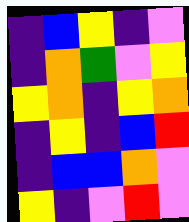[["indigo", "blue", "yellow", "indigo", "violet"], ["indigo", "orange", "green", "violet", "yellow"], ["yellow", "orange", "indigo", "yellow", "orange"], ["indigo", "yellow", "indigo", "blue", "red"], ["indigo", "blue", "blue", "orange", "violet"], ["yellow", "indigo", "violet", "red", "violet"]]